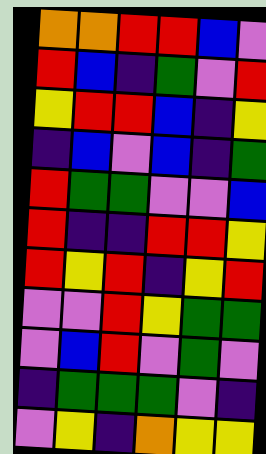[["orange", "orange", "red", "red", "blue", "violet"], ["red", "blue", "indigo", "green", "violet", "red"], ["yellow", "red", "red", "blue", "indigo", "yellow"], ["indigo", "blue", "violet", "blue", "indigo", "green"], ["red", "green", "green", "violet", "violet", "blue"], ["red", "indigo", "indigo", "red", "red", "yellow"], ["red", "yellow", "red", "indigo", "yellow", "red"], ["violet", "violet", "red", "yellow", "green", "green"], ["violet", "blue", "red", "violet", "green", "violet"], ["indigo", "green", "green", "green", "violet", "indigo"], ["violet", "yellow", "indigo", "orange", "yellow", "yellow"]]